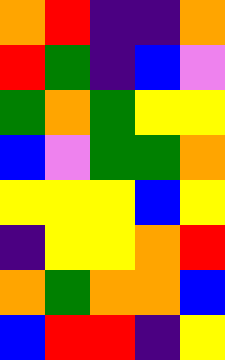[["orange", "red", "indigo", "indigo", "orange"], ["red", "green", "indigo", "blue", "violet"], ["green", "orange", "green", "yellow", "yellow"], ["blue", "violet", "green", "green", "orange"], ["yellow", "yellow", "yellow", "blue", "yellow"], ["indigo", "yellow", "yellow", "orange", "red"], ["orange", "green", "orange", "orange", "blue"], ["blue", "red", "red", "indigo", "yellow"]]